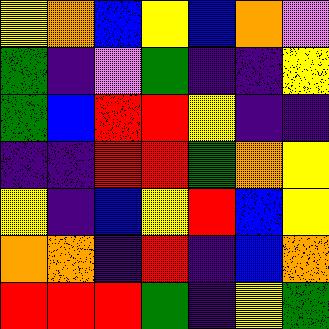[["yellow", "orange", "blue", "yellow", "blue", "orange", "violet"], ["green", "indigo", "violet", "green", "indigo", "indigo", "yellow"], ["green", "blue", "red", "red", "yellow", "indigo", "indigo"], ["indigo", "indigo", "red", "red", "green", "orange", "yellow"], ["yellow", "indigo", "blue", "yellow", "red", "blue", "yellow"], ["orange", "orange", "indigo", "red", "indigo", "blue", "orange"], ["red", "red", "red", "green", "indigo", "yellow", "green"]]